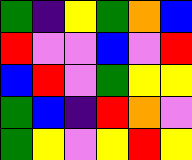[["green", "indigo", "yellow", "green", "orange", "blue"], ["red", "violet", "violet", "blue", "violet", "red"], ["blue", "red", "violet", "green", "yellow", "yellow"], ["green", "blue", "indigo", "red", "orange", "violet"], ["green", "yellow", "violet", "yellow", "red", "yellow"]]